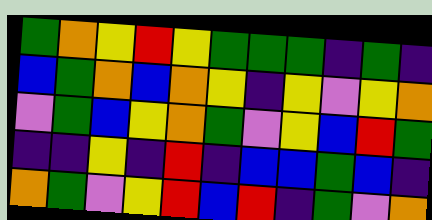[["green", "orange", "yellow", "red", "yellow", "green", "green", "green", "indigo", "green", "indigo"], ["blue", "green", "orange", "blue", "orange", "yellow", "indigo", "yellow", "violet", "yellow", "orange"], ["violet", "green", "blue", "yellow", "orange", "green", "violet", "yellow", "blue", "red", "green"], ["indigo", "indigo", "yellow", "indigo", "red", "indigo", "blue", "blue", "green", "blue", "indigo"], ["orange", "green", "violet", "yellow", "red", "blue", "red", "indigo", "green", "violet", "orange"]]